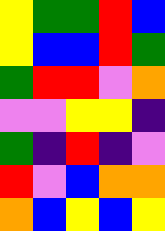[["yellow", "green", "green", "red", "blue"], ["yellow", "blue", "blue", "red", "green"], ["green", "red", "red", "violet", "orange"], ["violet", "violet", "yellow", "yellow", "indigo"], ["green", "indigo", "red", "indigo", "violet"], ["red", "violet", "blue", "orange", "orange"], ["orange", "blue", "yellow", "blue", "yellow"]]